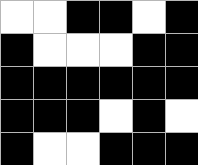[["white", "white", "black", "black", "white", "black"], ["black", "white", "white", "white", "black", "black"], ["black", "black", "black", "black", "black", "black"], ["black", "black", "black", "white", "black", "white"], ["black", "white", "white", "black", "black", "black"]]